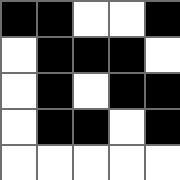[["black", "black", "white", "white", "black"], ["white", "black", "black", "black", "white"], ["white", "black", "white", "black", "black"], ["white", "black", "black", "white", "black"], ["white", "white", "white", "white", "white"]]